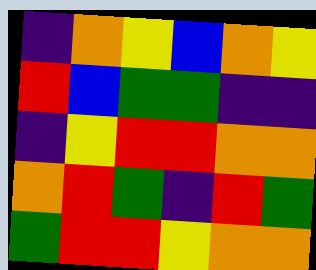[["indigo", "orange", "yellow", "blue", "orange", "yellow"], ["red", "blue", "green", "green", "indigo", "indigo"], ["indigo", "yellow", "red", "red", "orange", "orange"], ["orange", "red", "green", "indigo", "red", "green"], ["green", "red", "red", "yellow", "orange", "orange"]]